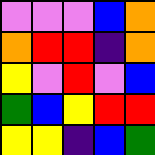[["violet", "violet", "violet", "blue", "orange"], ["orange", "red", "red", "indigo", "orange"], ["yellow", "violet", "red", "violet", "blue"], ["green", "blue", "yellow", "red", "red"], ["yellow", "yellow", "indigo", "blue", "green"]]